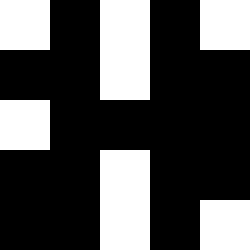[["white", "black", "white", "black", "white"], ["black", "black", "white", "black", "black"], ["white", "black", "black", "black", "black"], ["black", "black", "white", "black", "black"], ["black", "black", "white", "black", "white"]]